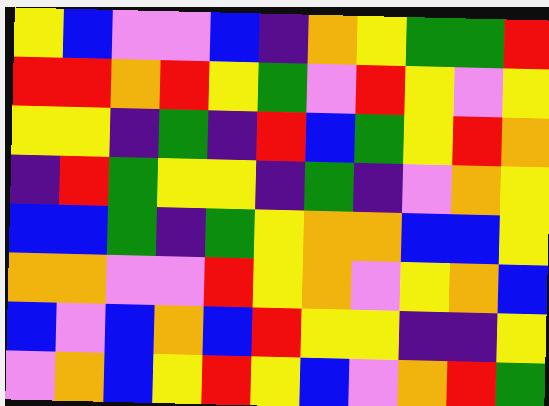[["yellow", "blue", "violet", "violet", "blue", "indigo", "orange", "yellow", "green", "green", "red"], ["red", "red", "orange", "red", "yellow", "green", "violet", "red", "yellow", "violet", "yellow"], ["yellow", "yellow", "indigo", "green", "indigo", "red", "blue", "green", "yellow", "red", "orange"], ["indigo", "red", "green", "yellow", "yellow", "indigo", "green", "indigo", "violet", "orange", "yellow"], ["blue", "blue", "green", "indigo", "green", "yellow", "orange", "orange", "blue", "blue", "yellow"], ["orange", "orange", "violet", "violet", "red", "yellow", "orange", "violet", "yellow", "orange", "blue"], ["blue", "violet", "blue", "orange", "blue", "red", "yellow", "yellow", "indigo", "indigo", "yellow"], ["violet", "orange", "blue", "yellow", "red", "yellow", "blue", "violet", "orange", "red", "green"]]